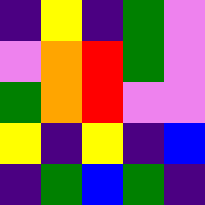[["indigo", "yellow", "indigo", "green", "violet"], ["violet", "orange", "red", "green", "violet"], ["green", "orange", "red", "violet", "violet"], ["yellow", "indigo", "yellow", "indigo", "blue"], ["indigo", "green", "blue", "green", "indigo"]]